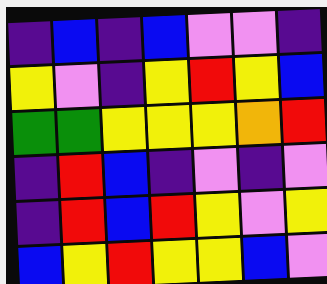[["indigo", "blue", "indigo", "blue", "violet", "violet", "indigo"], ["yellow", "violet", "indigo", "yellow", "red", "yellow", "blue"], ["green", "green", "yellow", "yellow", "yellow", "orange", "red"], ["indigo", "red", "blue", "indigo", "violet", "indigo", "violet"], ["indigo", "red", "blue", "red", "yellow", "violet", "yellow"], ["blue", "yellow", "red", "yellow", "yellow", "blue", "violet"]]